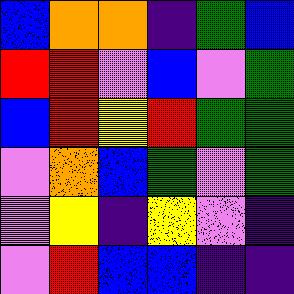[["blue", "orange", "orange", "indigo", "green", "blue"], ["red", "red", "violet", "blue", "violet", "green"], ["blue", "red", "yellow", "red", "green", "green"], ["violet", "orange", "blue", "green", "violet", "green"], ["violet", "yellow", "indigo", "yellow", "violet", "indigo"], ["violet", "red", "blue", "blue", "indigo", "indigo"]]